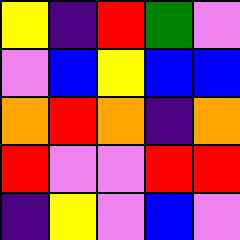[["yellow", "indigo", "red", "green", "violet"], ["violet", "blue", "yellow", "blue", "blue"], ["orange", "red", "orange", "indigo", "orange"], ["red", "violet", "violet", "red", "red"], ["indigo", "yellow", "violet", "blue", "violet"]]